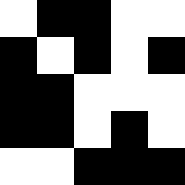[["white", "black", "black", "white", "white"], ["black", "white", "black", "white", "black"], ["black", "black", "white", "white", "white"], ["black", "black", "white", "black", "white"], ["white", "white", "black", "black", "black"]]